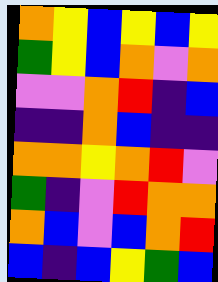[["orange", "yellow", "blue", "yellow", "blue", "yellow"], ["green", "yellow", "blue", "orange", "violet", "orange"], ["violet", "violet", "orange", "red", "indigo", "blue"], ["indigo", "indigo", "orange", "blue", "indigo", "indigo"], ["orange", "orange", "yellow", "orange", "red", "violet"], ["green", "indigo", "violet", "red", "orange", "orange"], ["orange", "blue", "violet", "blue", "orange", "red"], ["blue", "indigo", "blue", "yellow", "green", "blue"]]